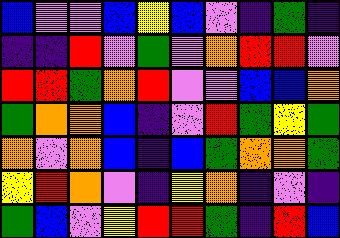[["blue", "violet", "violet", "blue", "yellow", "blue", "violet", "indigo", "green", "indigo"], ["indigo", "indigo", "red", "violet", "green", "violet", "orange", "red", "red", "violet"], ["red", "red", "green", "orange", "red", "violet", "violet", "blue", "blue", "orange"], ["green", "orange", "orange", "blue", "indigo", "violet", "red", "green", "yellow", "green"], ["orange", "violet", "orange", "blue", "indigo", "blue", "green", "orange", "orange", "green"], ["yellow", "red", "orange", "violet", "indigo", "yellow", "orange", "indigo", "violet", "indigo"], ["green", "blue", "violet", "yellow", "red", "red", "green", "indigo", "red", "blue"]]